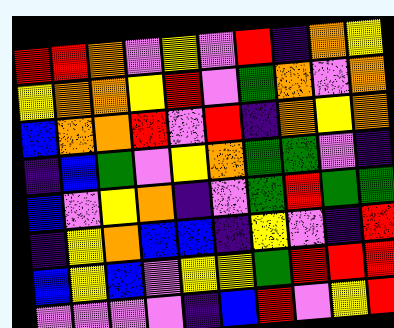[["red", "red", "orange", "violet", "yellow", "violet", "red", "indigo", "orange", "yellow"], ["yellow", "orange", "orange", "yellow", "red", "violet", "green", "orange", "violet", "orange"], ["blue", "orange", "orange", "red", "violet", "red", "indigo", "orange", "yellow", "orange"], ["indigo", "blue", "green", "violet", "yellow", "orange", "green", "green", "violet", "indigo"], ["blue", "violet", "yellow", "orange", "indigo", "violet", "green", "red", "green", "green"], ["indigo", "yellow", "orange", "blue", "blue", "indigo", "yellow", "violet", "indigo", "red"], ["blue", "yellow", "blue", "violet", "yellow", "yellow", "green", "red", "red", "red"], ["violet", "violet", "violet", "violet", "indigo", "blue", "red", "violet", "yellow", "red"]]